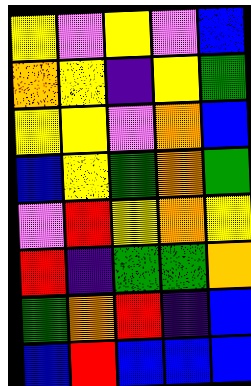[["yellow", "violet", "yellow", "violet", "blue"], ["orange", "yellow", "indigo", "yellow", "green"], ["yellow", "yellow", "violet", "orange", "blue"], ["blue", "yellow", "green", "orange", "green"], ["violet", "red", "yellow", "orange", "yellow"], ["red", "indigo", "green", "green", "orange"], ["green", "orange", "red", "indigo", "blue"], ["blue", "red", "blue", "blue", "blue"]]